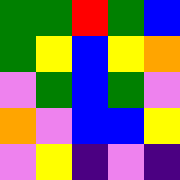[["green", "green", "red", "green", "blue"], ["green", "yellow", "blue", "yellow", "orange"], ["violet", "green", "blue", "green", "violet"], ["orange", "violet", "blue", "blue", "yellow"], ["violet", "yellow", "indigo", "violet", "indigo"]]